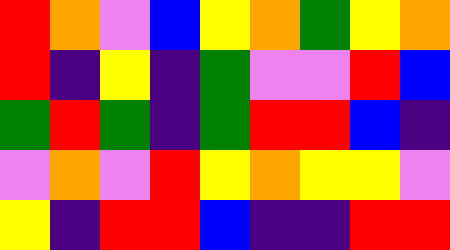[["red", "orange", "violet", "blue", "yellow", "orange", "green", "yellow", "orange"], ["red", "indigo", "yellow", "indigo", "green", "violet", "violet", "red", "blue"], ["green", "red", "green", "indigo", "green", "red", "red", "blue", "indigo"], ["violet", "orange", "violet", "red", "yellow", "orange", "yellow", "yellow", "violet"], ["yellow", "indigo", "red", "red", "blue", "indigo", "indigo", "red", "red"]]